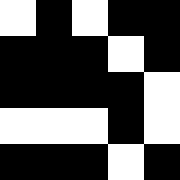[["white", "black", "white", "black", "black"], ["black", "black", "black", "white", "black"], ["black", "black", "black", "black", "white"], ["white", "white", "white", "black", "white"], ["black", "black", "black", "white", "black"]]